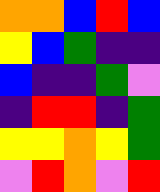[["orange", "orange", "blue", "red", "blue"], ["yellow", "blue", "green", "indigo", "indigo"], ["blue", "indigo", "indigo", "green", "violet"], ["indigo", "red", "red", "indigo", "green"], ["yellow", "yellow", "orange", "yellow", "green"], ["violet", "red", "orange", "violet", "red"]]